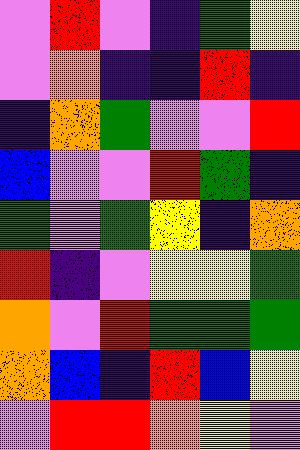[["violet", "red", "violet", "indigo", "green", "yellow"], ["violet", "orange", "indigo", "indigo", "red", "indigo"], ["indigo", "orange", "green", "violet", "violet", "red"], ["blue", "violet", "violet", "red", "green", "indigo"], ["green", "violet", "green", "yellow", "indigo", "orange"], ["red", "indigo", "violet", "yellow", "yellow", "green"], ["orange", "violet", "red", "green", "green", "green"], ["orange", "blue", "indigo", "red", "blue", "yellow"], ["violet", "red", "red", "orange", "yellow", "violet"]]